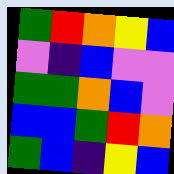[["green", "red", "orange", "yellow", "blue"], ["violet", "indigo", "blue", "violet", "violet"], ["green", "green", "orange", "blue", "violet"], ["blue", "blue", "green", "red", "orange"], ["green", "blue", "indigo", "yellow", "blue"]]